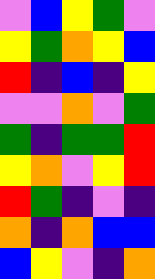[["violet", "blue", "yellow", "green", "violet"], ["yellow", "green", "orange", "yellow", "blue"], ["red", "indigo", "blue", "indigo", "yellow"], ["violet", "violet", "orange", "violet", "green"], ["green", "indigo", "green", "green", "red"], ["yellow", "orange", "violet", "yellow", "red"], ["red", "green", "indigo", "violet", "indigo"], ["orange", "indigo", "orange", "blue", "blue"], ["blue", "yellow", "violet", "indigo", "orange"]]